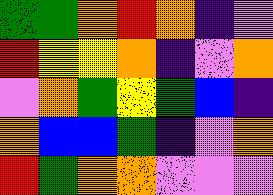[["green", "green", "orange", "red", "orange", "indigo", "violet"], ["red", "yellow", "yellow", "orange", "indigo", "violet", "orange"], ["violet", "orange", "green", "yellow", "green", "blue", "indigo"], ["orange", "blue", "blue", "green", "indigo", "violet", "orange"], ["red", "green", "orange", "orange", "violet", "violet", "violet"]]